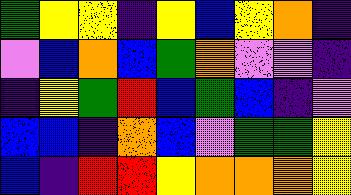[["green", "yellow", "yellow", "indigo", "yellow", "blue", "yellow", "orange", "indigo"], ["violet", "blue", "orange", "blue", "green", "orange", "violet", "violet", "indigo"], ["indigo", "yellow", "green", "red", "blue", "green", "blue", "indigo", "violet"], ["blue", "blue", "indigo", "orange", "blue", "violet", "green", "green", "yellow"], ["blue", "indigo", "red", "red", "yellow", "orange", "orange", "orange", "yellow"]]